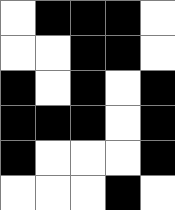[["white", "black", "black", "black", "white"], ["white", "white", "black", "black", "white"], ["black", "white", "black", "white", "black"], ["black", "black", "black", "white", "black"], ["black", "white", "white", "white", "black"], ["white", "white", "white", "black", "white"]]